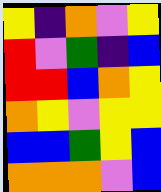[["yellow", "indigo", "orange", "violet", "yellow"], ["red", "violet", "green", "indigo", "blue"], ["red", "red", "blue", "orange", "yellow"], ["orange", "yellow", "violet", "yellow", "yellow"], ["blue", "blue", "green", "yellow", "blue"], ["orange", "orange", "orange", "violet", "blue"]]